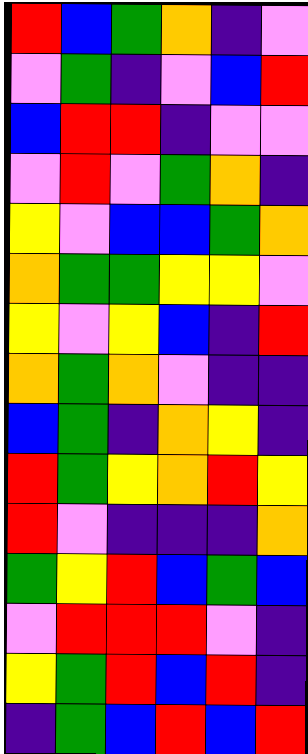[["red", "blue", "green", "orange", "indigo", "violet"], ["violet", "green", "indigo", "violet", "blue", "red"], ["blue", "red", "red", "indigo", "violet", "violet"], ["violet", "red", "violet", "green", "orange", "indigo"], ["yellow", "violet", "blue", "blue", "green", "orange"], ["orange", "green", "green", "yellow", "yellow", "violet"], ["yellow", "violet", "yellow", "blue", "indigo", "red"], ["orange", "green", "orange", "violet", "indigo", "indigo"], ["blue", "green", "indigo", "orange", "yellow", "indigo"], ["red", "green", "yellow", "orange", "red", "yellow"], ["red", "violet", "indigo", "indigo", "indigo", "orange"], ["green", "yellow", "red", "blue", "green", "blue"], ["violet", "red", "red", "red", "violet", "indigo"], ["yellow", "green", "red", "blue", "red", "indigo"], ["indigo", "green", "blue", "red", "blue", "red"]]